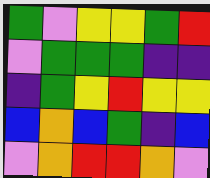[["green", "violet", "yellow", "yellow", "green", "red"], ["violet", "green", "green", "green", "indigo", "indigo"], ["indigo", "green", "yellow", "red", "yellow", "yellow"], ["blue", "orange", "blue", "green", "indigo", "blue"], ["violet", "orange", "red", "red", "orange", "violet"]]